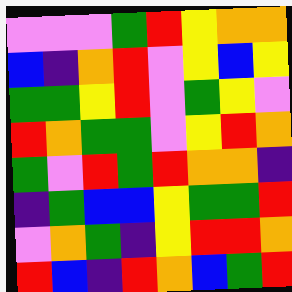[["violet", "violet", "violet", "green", "red", "yellow", "orange", "orange"], ["blue", "indigo", "orange", "red", "violet", "yellow", "blue", "yellow"], ["green", "green", "yellow", "red", "violet", "green", "yellow", "violet"], ["red", "orange", "green", "green", "violet", "yellow", "red", "orange"], ["green", "violet", "red", "green", "red", "orange", "orange", "indigo"], ["indigo", "green", "blue", "blue", "yellow", "green", "green", "red"], ["violet", "orange", "green", "indigo", "yellow", "red", "red", "orange"], ["red", "blue", "indigo", "red", "orange", "blue", "green", "red"]]